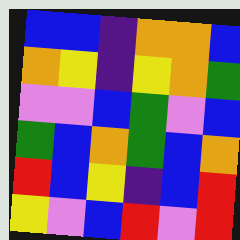[["blue", "blue", "indigo", "orange", "orange", "blue"], ["orange", "yellow", "indigo", "yellow", "orange", "green"], ["violet", "violet", "blue", "green", "violet", "blue"], ["green", "blue", "orange", "green", "blue", "orange"], ["red", "blue", "yellow", "indigo", "blue", "red"], ["yellow", "violet", "blue", "red", "violet", "red"]]